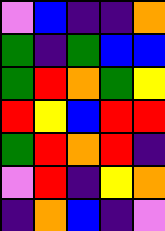[["violet", "blue", "indigo", "indigo", "orange"], ["green", "indigo", "green", "blue", "blue"], ["green", "red", "orange", "green", "yellow"], ["red", "yellow", "blue", "red", "red"], ["green", "red", "orange", "red", "indigo"], ["violet", "red", "indigo", "yellow", "orange"], ["indigo", "orange", "blue", "indigo", "violet"]]